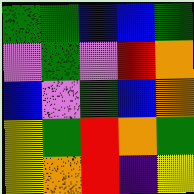[["green", "green", "blue", "blue", "green"], ["violet", "green", "violet", "red", "orange"], ["blue", "violet", "green", "blue", "orange"], ["yellow", "green", "red", "orange", "green"], ["yellow", "orange", "red", "indigo", "yellow"]]